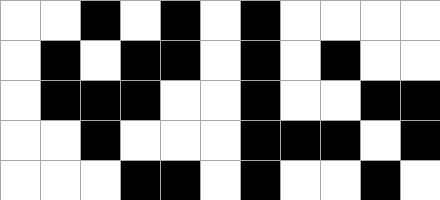[["white", "white", "black", "white", "black", "white", "black", "white", "white", "white", "white"], ["white", "black", "white", "black", "black", "white", "black", "white", "black", "white", "white"], ["white", "black", "black", "black", "white", "white", "black", "white", "white", "black", "black"], ["white", "white", "black", "white", "white", "white", "black", "black", "black", "white", "black"], ["white", "white", "white", "black", "black", "white", "black", "white", "white", "black", "white"]]